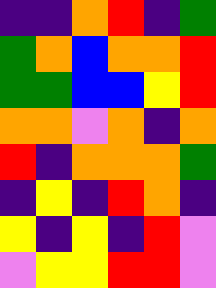[["indigo", "indigo", "orange", "red", "indigo", "green"], ["green", "orange", "blue", "orange", "orange", "red"], ["green", "green", "blue", "blue", "yellow", "red"], ["orange", "orange", "violet", "orange", "indigo", "orange"], ["red", "indigo", "orange", "orange", "orange", "green"], ["indigo", "yellow", "indigo", "red", "orange", "indigo"], ["yellow", "indigo", "yellow", "indigo", "red", "violet"], ["violet", "yellow", "yellow", "red", "red", "violet"]]